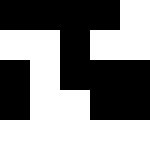[["black", "black", "black", "black", "white"], ["white", "white", "black", "white", "white"], ["black", "white", "black", "black", "black"], ["black", "white", "white", "black", "black"], ["white", "white", "white", "white", "white"]]